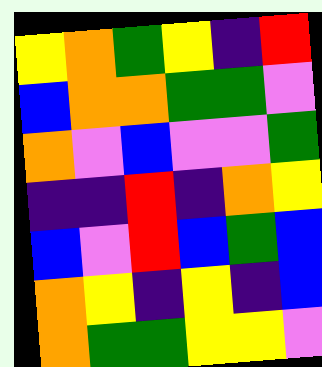[["yellow", "orange", "green", "yellow", "indigo", "red"], ["blue", "orange", "orange", "green", "green", "violet"], ["orange", "violet", "blue", "violet", "violet", "green"], ["indigo", "indigo", "red", "indigo", "orange", "yellow"], ["blue", "violet", "red", "blue", "green", "blue"], ["orange", "yellow", "indigo", "yellow", "indigo", "blue"], ["orange", "green", "green", "yellow", "yellow", "violet"]]